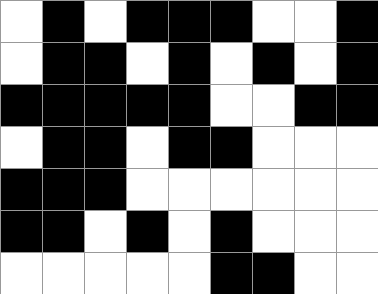[["white", "black", "white", "black", "black", "black", "white", "white", "black"], ["white", "black", "black", "white", "black", "white", "black", "white", "black"], ["black", "black", "black", "black", "black", "white", "white", "black", "black"], ["white", "black", "black", "white", "black", "black", "white", "white", "white"], ["black", "black", "black", "white", "white", "white", "white", "white", "white"], ["black", "black", "white", "black", "white", "black", "white", "white", "white"], ["white", "white", "white", "white", "white", "black", "black", "white", "white"]]